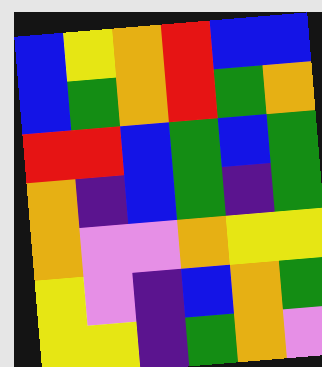[["blue", "yellow", "orange", "red", "blue", "blue"], ["blue", "green", "orange", "red", "green", "orange"], ["red", "red", "blue", "green", "blue", "green"], ["orange", "indigo", "blue", "green", "indigo", "green"], ["orange", "violet", "violet", "orange", "yellow", "yellow"], ["yellow", "violet", "indigo", "blue", "orange", "green"], ["yellow", "yellow", "indigo", "green", "orange", "violet"]]